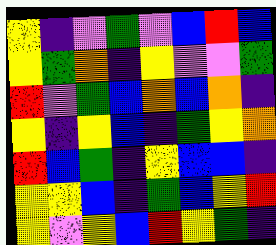[["yellow", "indigo", "violet", "green", "violet", "blue", "red", "blue"], ["yellow", "green", "orange", "indigo", "yellow", "violet", "violet", "green"], ["red", "violet", "green", "blue", "orange", "blue", "orange", "indigo"], ["yellow", "indigo", "yellow", "blue", "indigo", "green", "yellow", "orange"], ["red", "blue", "green", "indigo", "yellow", "blue", "blue", "indigo"], ["yellow", "yellow", "blue", "indigo", "green", "blue", "yellow", "red"], ["yellow", "violet", "yellow", "blue", "red", "yellow", "green", "indigo"]]